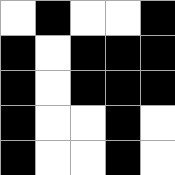[["white", "black", "white", "white", "black"], ["black", "white", "black", "black", "black"], ["black", "white", "black", "black", "black"], ["black", "white", "white", "black", "white"], ["black", "white", "white", "black", "white"]]